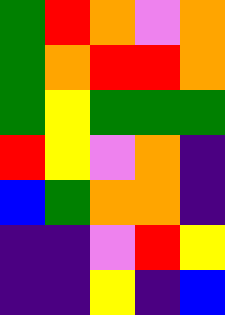[["green", "red", "orange", "violet", "orange"], ["green", "orange", "red", "red", "orange"], ["green", "yellow", "green", "green", "green"], ["red", "yellow", "violet", "orange", "indigo"], ["blue", "green", "orange", "orange", "indigo"], ["indigo", "indigo", "violet", "red", "yellow"], ["indigo", "indigo", "yellow", "indigo", "blue"]]